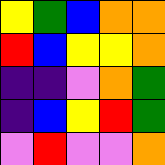[["yellow", "green", "blue", "orange", "orange"], ["red", "blue", "yellow", "yellow", "orange"], ["indigo", "indigo", "violet", "orange", "green"], ["indigo", "blue", "yellow", "red", "green"], ["violet", "red", "violet", "violet", "orange"]]